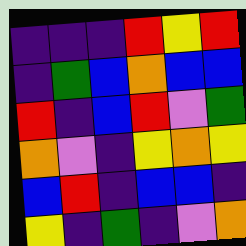[["indigo", "indigo", "indigo", "red", "yellow", "red"], ["indigo", "green", "blue", "orange", "blue", "blue"], ["red", "indigo", "blue", "red", "violet", "green"], ["orange", "violet", "indigo", "yellow", "orange", "yellow"], ["blue", "red", "indigo", "blue", "blue", "indigo"], ["yellow", "indigo", "green", "indigo", "violet", "orange"]]